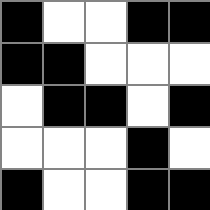[["black", "white", "white", "black", "black"], ["black", "black", "white", "white", "white"], ["white", "black", "black", "white", "black"], ["white", "white", "white", "black", "white"], ["black", "white", "white", "black", "black"]]